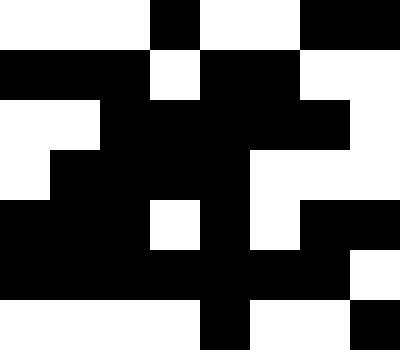[["white", "white", "white", "black", "white", "white", "black", "black"], ["black", "black", "black", "white", "black", "black", "white", "white"], ["white", "white", "black", "black", "black", "black", "black", "white"], ["white", "black", "black", "black", "black", "white", "white", "white"], ["black", "black", "black", "white", "black", "white", "black", "black"], ["black", "black", "black", "black", "black", "black", "black", "white"], ["white", "white", "white", "white", "black", "white", "white", "black"]]